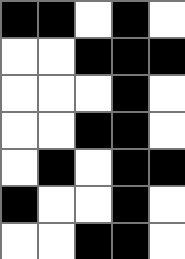[["black", "black", "white", "black", "white"], ["white", "white", "black", "black", "black"], ["white", "white", "white", "black", "white"], ["white", "white", "black", "black", "white"], ["white", "black", "white", "black", "black"], ["black", "white", "white", "black", "white"], ["white", "white", "black", "black", "white"]]